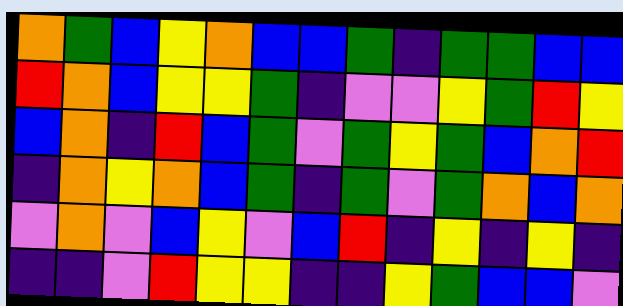[["orange", "green", "blue", "yellow", "orange", "blue", "blue", "green", "indigo", "green", "green", "blue", "blue"], ["red", "orange", "blue", "yellow", "yellow", "green", "indigo", "violet", "violet", "yellow", "green", "red", "yellow"], ["blue", "orange", "indigo", "red", "blue", "green", "violet", "green", "yellow", "green", "blue", "orange", "red"], ["indigo", "orange", "yellow", "orange", "blue", "green", "indigo", "green", "violet", "green", "orange", "blue", "orange"], ["violet", "orange", "violet", "blue", "yellow", "violet", "blue", "red", "indigo", "yellow", "indigo", "yellow", "indigo"], ["indigo", "indigo", "violet", "red", "yellow", "yellow", "indigo", "indigo", "yellow", "green", "blue", "blue", "violet"]]